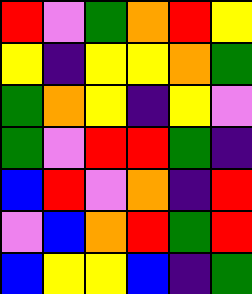[["red", "violet", "green", "orange", "red", "yellow"], ["yellow", "indigo", "yellow", "yellow", "orange", "green"], ["green", "orange", "yellow", "indigo", "yellow", "violet"], ["green", "violet", "red", "red", "green", "indigo"], ["blue", "red", "violet", "orange", "indigo", "red"], ["violet", "blue", "orange", "red", "green", "red"], ["blue", "yellow", "yellow", "blue", "indigo", "green"]]